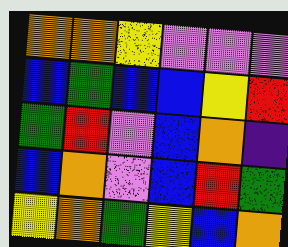[["orange", "orange", "yellow", "violet", "violet", "violet"], ["blue", "green", "blue", "blue", "yellow", "red"], ["green", "red", "violet", "blue", "orange", "indigo"], ["blue", "orange", "violet", "blue", "red", "green"], ["yellow", "orange", "green", "yellow", "blue", "orange"]]